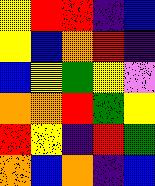[["yellow", "red", "red", "indigo", "blue"], ["yellow", "blue", "orange", "red", "indigo"], ["blue", "yellow", "green", "yellow", "violet"], ["orange", "orange", "red", "green", "yellow"], ["red", "yellow", "indigo", "red", "green"], ["orange", "blue", "orange", "indigo", "blue"]]